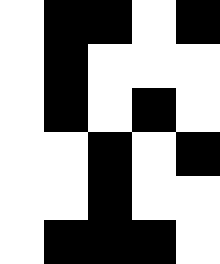[["white", "black", "black", "white", "black"], ["white", "black", "white", "white", "white"], ["white", "black", "white", "black", "white"], ["white", "white", "black", "white", "black"], ["white", "white", "black", "white", "white"], ["white", "black", "black", "black", "white"]]